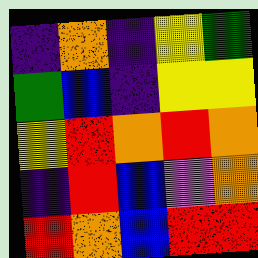[["indigo", "orange", "indigo", "yellow", "green"], ["green", "blue", "indigo", "yellow", "yellow"], ["yellow", "red", "orange", "red", "orange"], ["indigo", "red", "blue", "violet", "orange"], ["red", "orange", "blue", "red", "red"]]